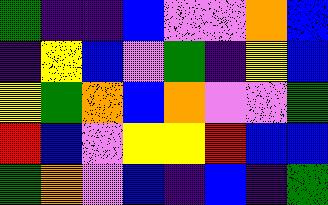[["green", "indigo", "indigo", "blue", "violet", "violet", "orange", "blue"], ["indigo", "yellow", "blue", "violet", "green", "indigo", "yellow", "blue"], ["yellow", "green", "orange", "blue", "orange", "violet", "violet", "green"], ["red", "blue", "violet", "yellow", "yellow", "red", "blue", "blue"], ["green", "orange", "violet", "blue", "indigo", "blue", "indigo", "green"]]